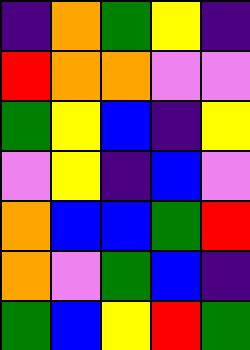[["indigo", "orange", "green", "yellow", "indigo"], ["red", "orange", "orange", "violet", "violet"], ["green", "yellow", "blue", "indigo", "yellow"], ["violet", "yellow", "indigo", "blue", "violet"], ["orange", "blue", "blue", "green", "red"], ["orange", "violet", "green", "blue", "indigo"], ["green", "blue", "yellow", "red", "green"]]